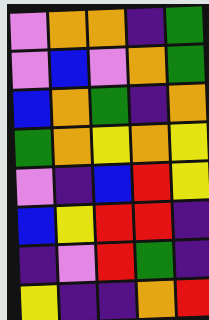[["violet", "orange", "orange", "indigo", "green"], ["violet", "blue", "violet", "orange", "green"], ["blue", "orange", "green", "indigo", "orange"], ["green", "orange", "yellow", "orange", "yellow"], ["violet", "indigo", "blue", "red", "yellow"], ["blue", "yellow", "red", "red", "indigo"], ["indigo", "violet", "red", "green", "indigo"], ["yellow", "indigo", "indigo", "orange", "red"]]